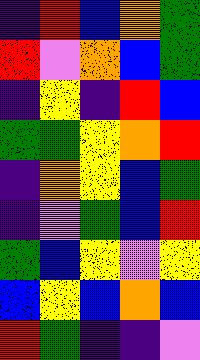[["indigo", "red", "blue", "orange", "green"], ["red", "violet", "orange", "blue", "green"], ["indigo", "yellow", "indigo", "red", "blue"], ["green", "green", "yellow", "orange", "red"], ["indigo", "orange", "yellow", "blue", "green"], ["indigo", "violet", "green", "blue", "red"], ["green", "blue", "yellow", "violet", "yellow"], ["blue", "yellow", "blue", "orange", "blue"], ["red", "green", "indigo", "indigo", "violet"]]